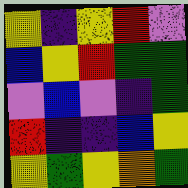[["yellow", "indigo", "yellow", "red", "violet"], ["blue", "yellow", "red", "green", "green"], ["violet", "blue", "violet", "indigo", "green"], ["red", "indigo", "indigo", "blue", "yellow"], ["yellow", "green", "yellow", "orange", "green"]]